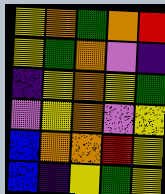[["yellow", "orange", "green", "orange", "red"], ["yellow", "green", "orange", "violet", "indigo"], ["indigo", "yellow", "orange", "yellow", "green"], ["violet", "yellow", "orange", "violet", "yellow"], ["blue", "orange", "orange", "red", "yellow"], ["blue", "indigo", "yellow", "green", "yellow"]]